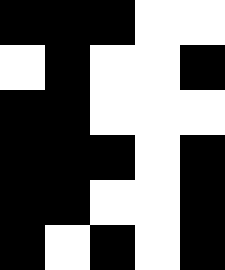[["black", "black", "black", "white", "white"], ["white", "black", "white", "white", "black"], ["black", "black", "white", "white", "white"], ["black", "black", "black", "white", "black"], ["black", "black", "white", "white", "black"], ["black", "white", "black", "white", "black"]]